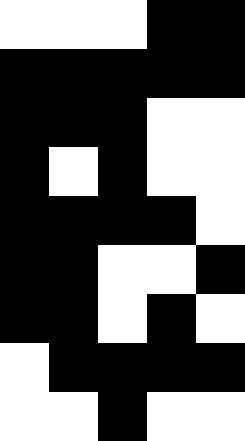[["white", "white", "white", "black", "black"], ["black", "black", "black", "black", "black"], ["black", "black", "black", "white", "white"], ["black", "white", "black", "white", "white"], ["black", "black", "black", "black", "white"], ["black", "black", "white", "white", "black"], ["black", "black", "white", "black", "white"], ["white", "black", "black", "black", "black"], ["white", "white", "black", "white", "white"]]